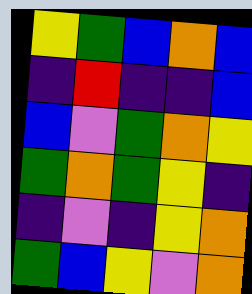[["yellow", "green", "blue", "orange", "blue"], ["indigo", "red", "indigo", "indigo", "blue"], ["blue", "violet", "green", "orange", "yellow"], ["green", "orange", "green", "yellow", "indigo"], ["indigo", "violet", "indigo", "yellow", "orange"], ["green", "blue", "yellow", "violet", "orange"]]